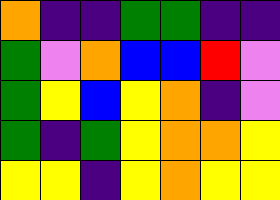[["orange", "indigo", "indigo", "green", "green", "indigo", "indigo"], ["green", "violet", "orange", "blue", "blue", "red", "violet"], ["green", "yellow", "blue", "yellow", "orange", "indigo", "violet"], ["green", "indigo", "green", "yellow", "orange", "orange", "yellow"], ["yellow", "yellow", "indigo", "yellow", "orange", "yellow", "yellow"]]